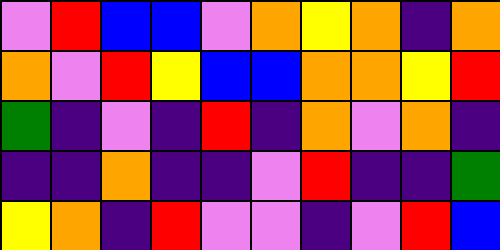[["violet", "red", "blue", "blue", "violet", "orange", "yellow", "orange", "indigo", "orange"], ["orange", "violet", "red", "yellow", "blue", "blue", "orange", "orange", "yellow", "red"], ["green", "indigo", "violet", "indigo", "red", "indigo", "orange", "violet", "orange", "indigo"], ["indigo", "indigo", "orange", "indigo", "indigo", "violet", "red", "indigo", "indigo", "green"], ["yellow", "orange", "indigo", "red", "violet", "violet", "indigo", "violet", "red", "blue"]]